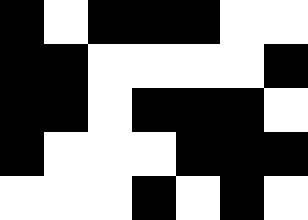[["black", "white", "black", "black", "black", "white", "white"], ["black", "black", "white", "white", "white", "white", "black"], ["black", "black", "white", "black", "black", "black", "white"], ["black", "white", "white", "white", "black", "black", "black"], ["white", "white", "white", "black", "white", "black", "white"]]